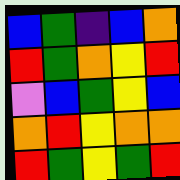[["blue", "green", "indigo", "blue", "orange"], ["red", "green", "orange", "yellow", "red"], ["violet", "blue", "green", "yellow", "blue"], ["orange", "red", "yellow", "orange", "orange"], ["red", "green", "yellow", "green", "red"]]